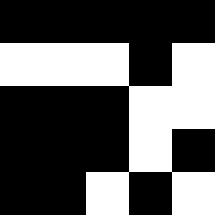[["black", "black", "black", "black", "black"], ["white", "white", "white", "black", "white"], ["black", "black", "black", "white", "white"], ["black", "black", "black", "white", "black"], ["black", "black", "white", "black", "white"]]